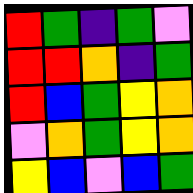[["red", "green", "indigo", "green", "violet"], ["red", "red", "orange", "indigo", "green"], ["red", "blue", "green", "yellow", "orange"], ["violet", "orange", "green", "yellow", "orange"], ["yellow", "blue", "violet", "blue", "green"]]